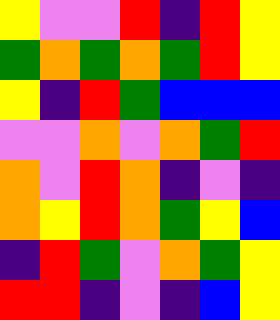[["yellow", "violet", "violet", "red", "indigo", "red", "yellow"], ["green", "orange", "green", "orange", "green", "red", "yellow"], ["yellow", "indigo", "red", "green", "blue", "blue", "blue"], ["violet", "violet", "orange", "violet", "orange", "green", "red"], ["orange", "violet", "red", "orange", "indigo", "violet", "indigo"], ["orange", "yellow", "red", "orange", "green", "yellow", "blue"], ["indigo", "red", "green", "violet", "orange", "green", "yellow"], ["red", "red", "indigo", "violet", "indigo", "blue", "yellow"]]